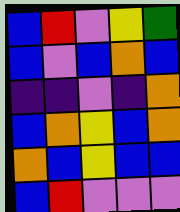[["blue", "red", "violet", "yellow", "green"], ["blue", "violet", "blue", "orange", "blue"], ["indigo", "indigo", "violet", "indigo", "orange"], ["blue", "orange", "yellow", "blue", "orange"], ["orange", "blue", "yellow", "blue", "blue"], ["blue", "red", "violet", "violet", "violet"]]